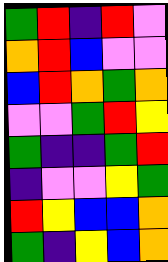[["green", "red", "indigo", "red", "violet"], ["orange", "red", "blue", "violet", "violet"], ["blue", "red", "orange", "green", "orange"], ["violet", "violet", "green", "red", "yellow"], ["green", "indigo", "indigo", "green", "red"], ["indigo", "violet", "violet", "yellow", "green"], ["red", "yellow", "blue", "blue", "orange"], ["green", "indigo", "yellow", "blue", "orange"]]